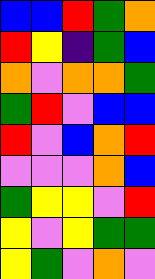[["blue", "blue", "red", "green", "orange"], ["red", "yellow", "indigo", "green", "blue"], ["orange", "violet", "orange", "orange", "green"], ["green", "red", "violet", "blue", "blue"], ["red", "violet", "blue", "orange", "red"], ["violet", "violet", "violet", "orange", "blue"], ["green", "yellow", "yellow", "violet", "red"], ["yellow", "violet", "yellow", "green", "green"], ["yellow", "green", "violet", "orange", "violet"]]